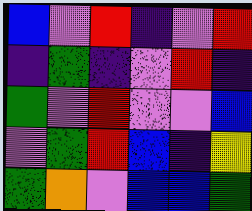[["blue", "violet", "red", "indigo", "violet", "red"], ["indigo", "green", "indigo", "violet", "red", "indigo"], ["green", "violet", "red", "violet", "violet", "blue"], ["violet", "green", "red", "blue", "indigo", "yellow"], ["green", "orange", "violet", "blue", "blue", "green"]]